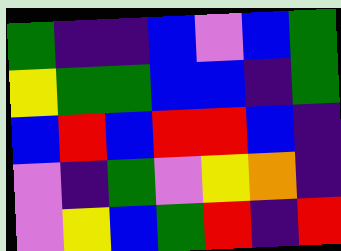[["green", "indigo", "indigo", "blue", "violet", "blue", "green"], ["yellow", "green", "green", "blue", "blue", "indigo", "green"], ["blue", "red", "blue", "red", "red", "blue", "indigo"], ["violet", "indigo", "green", "violet", "yellow", "orange", "indigo"], ["violet", "yellow", "blue", "green", "red", "indigo", "red"]]